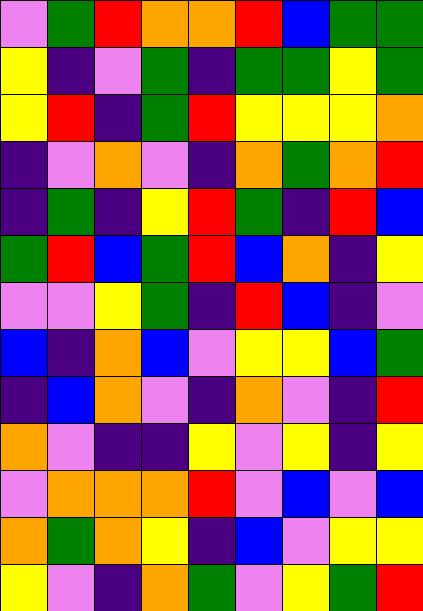[["violet", "green", "red", "orange", "orange", "red", "blue", "green", "green"], ["yellow", "indigo", "violet", "green", "indigo", "green", "green", "yellow", "green"], ["yellow", "red", "indigo", "green", "red", "yellow", "yellow", "yellow", "orange"], ["indigo", "violet", "orange", "violet", "indigo", "orange", "green", "orange", "red"], ["indigo", "green", "indigo", "yellow", "red", "green", "indigo", "red", "blue"], ["green", "red", "blue", "green", "red", "blue", "orange", "indigo", "yellow"], ["violet", "violet", "yellow", "green", "indigo", "red", "blue", "indigo", "violet"], ["blue", "indigo", "orange", "blue", "violet", "yellow", "yellow", "blue", "green"], ["indigo", "blue", "orange", "violet", "indigo", "orange", "violet", "indigo", "red"], ["orange", "violet", "indigo", "indigo", "yellow", "violet", "yellow", "indigo", "yellow"], ["violet", "orange", "orange", "orange", "red", "violet", "blue", "violet", "blue"], ["orange", "green", "orange", "yellow", "indigo", "blue", "violet", "yellow", "yellow"], ["yellow", "violet", "indigo", "orange", "green", "violet", "yellow", "green", "red"]]